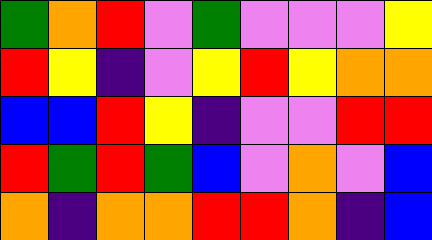[["green", "orange", "red", "violet", "green", "violet", "violet", "violet", "yellow"], ["red", "yellow", "indigo", "violet", "yellow", "red", "yellow", "orange", "orange"], ["blue", "blue", "red", "yellow", "indigo", "violet", "violet", "red", "red"], ["red", "green", "red", "green", "blue", "violet", "orange", "violet", "blue"], ["orange", "indigo", "orange", "orange", "red", "red", "orange", "indigo", "blue"]]